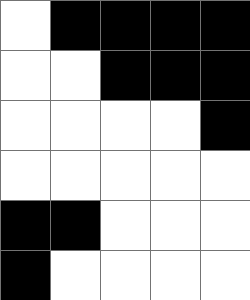[["white", "black", "black", "black", "black"], ["white", "white", "black", "black", "black"], ["white", "white", "white", "white", "black"], ["white", "white", "white", "white", "white"], ["black", "black", "white", "white", "white"], ["black", "white", "white", "white", "white"]]